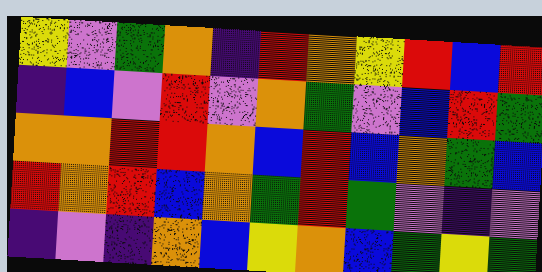[["yellow", "violet", "green", "orange", "indigo", "red", "orange", "yellow", "red", "blue", "red"], ["indigo", "blue", "violet", "red", "violet", "orange", "green", "violet", "blue", "red", "green"], ["orange", "orange", "red", "red", "orange", "blue", "red", "blue", "orange", "green", "blue"], ["red", "orange", "red", "blue", "orange", "green", "red", "green", "violet", "indigo", "violet"], ["indigo", "violet", "indigo", "orange", "blue", "yellow", "orange", "blue", "green", "yellow", "green"]]